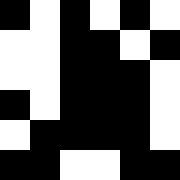[["black", "white", "black", "white", "black", "white"], ["white", "white", "black", "black", "white", "black"], ["white", "white", "black", "black", "black", "white"], ["black", "white", "black", "black", "black", "white"], ["white", "black", "black", "black", "black", "white"], ["black", "black", "white", "white", "black", "black"]]